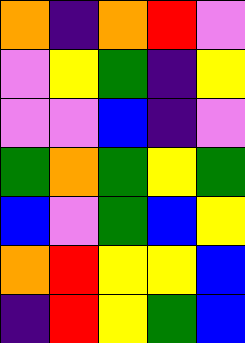[["orange", "indigo", "orange", "red", "violet"], ["violet", "yellow", "green", "indigo", "yellow"], ["violet", "violet", "blue", "indigo", "violet"], ["green", "orange", "green", "yellow", "green"], ["blue", "violet", "green", "blue", "yellow"], ["orange", "red", "yellow", "yellow", "blue"], ["indigo", "red", "yellow", "green", "blue"]]